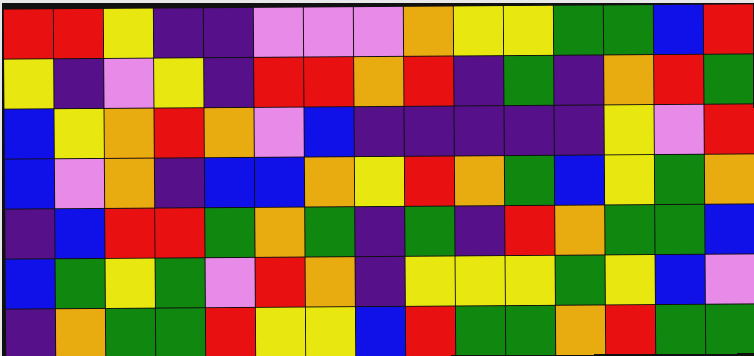[["red", "red", "yellow", "indigo", "indigo", "violet", "violet", "violet", "orange", "yellow", "yellow", "green", "green", "blue", "red"], ["yellow", "indigo", "violet", "yellow", "indigo", "red", "red", "orange", "red", "indigo", "green", "indigo", "orange", "red", "green"], ["blue", "yellow", "orange", "red", "orange", "violet", "blue", "indigo", "indigo", "indigo", "indigo", "indigo", "yellow", "violet", "red"], ["blue", "violet", "orange", "indigo", "blue", "blue", "orange", "yellow", "red", "orange", "green", "blue", "yellow", "green", "orange"], ["indigo", "blue", "red", "red", "green", "orange", "green", "indigo", "green", "indigo", "red", "orange", "green", "green", "blue"], ["blue", "green", "yellow", "green", "violet", "red", "orange", "indigo", "yellow", "yellow", "yellow", "green", "yellow", "blue", "violet"], ["indigo", "orange", "green", "green", "red", "yellow", "yellow", "blue", "red", "green", "green", "orange", "red", "green", "green"]]